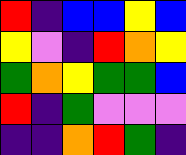[["red", "indigo", "blue", "blue", "yellow", "blue"], ["yellow", "violet", "indigo", "red", "orange", "yellow"], ["green", "orange", "yellow", "green", "green", "blue"], ["red", "indigo", "green", "violet", "violet", "violet"], ["indigo", "indigo", "orange", "red", "green", "indigo"]]